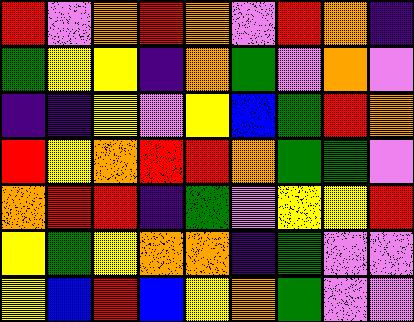[["red", "violet", "orange", "red", "orange", "violet", "red", "orange", "indigo"], ["green", "yellow", "yellow", "indigo", "orange", "green", "violet", "orange", "violet"], ["indigo", "indigo", "yellow", "violet", "yellow", "blue", "green", "red", "orange"], ["red", "yellow", "orange", "red", "red", "orange", "green", "green", "violet"], ["orange", "red", "red", "indigo", "green", "violet", "yellow", "yellow", "red"], ["yellow", "green", "yellow", "orange", "orange", "indigo", "green", "violet", "violet"], ["yellow", "blue", "red", "blue", "yellow", "orange", "green", "violet", "violet"]]